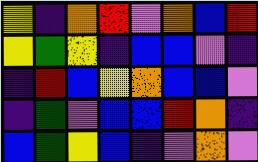[["yellow", "indigo", "orange", "red", "violet", "orange", "blue", "red"], ["yellow", "green", "yellow", "indigo", "blue", "blue", "violet", "indigo"], ["indigo", "red", "blue", "yellow", "orange", "blue", "blue", "violet"], ["indigo", "green", "violet", "blue", "blue", "red", "orange", "indigo"], ["blue", "green", "yellow", "blue", "indigo", "violet", "orange", "violet"]]